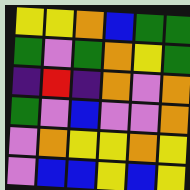[["yellow", "yellow", "orange", "blue", "green", "green"], ["green", "violet", "green", "orange", "yellow", "green"], ["indigo", "red", "indigo", "orange", "violet", "orange"], ["green", "violet", "blue", "violet", "violet", "orange"], ["violet", "orange", "yellow", "yellow", "orange", "yellow"], ["violet", "blue", "blue", "yellow", "blue", "yellow"]]